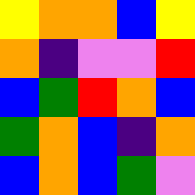[["yellow", "orange", "orange", "blue", "yellow"], ["orange", "indigo", "violet", "violet", "red"], ["blue", "green", "red", "orange", "blue"], ["green", "orange", "blue", "indigo", "orange"], ["blue", "orange", "blue", "green", "violet"]]